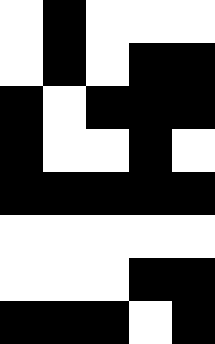[["white", "black", "white", "white", "white"], ["white", "black", "white", "black", "black"], ["black", "white", "black", "black", "black"], ["black", "white", "white", "black", "white"], ["black", "black", "black", "black", "black"], ["white", "white", "white", "white", "white"], ["white", "white", "white", "black", "black"], ["black", "black", "black", "white", "black"]]